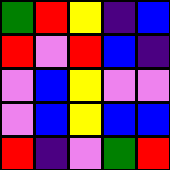[["green", "red", "yellow", "indigo", "blue"], ["red", "violet", "red", "blue", "indigo"], ["violet", "blue", "yellow", "violet", "violet"], ["violet", "blue", "yellow", "blue", "blue"], ["red", "indigo", "violet", "green", "red"]]